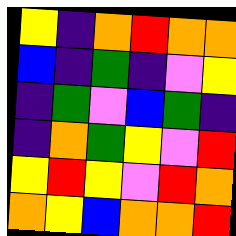[["yellow", "indigo", "orange", "red", "orange", "orange"], ["blue", "indigo", "green", "indigo", "violet", "yellow"], ["indigo", "green", "violet", "blue", "green", "indigo"], ["indigo", "orange", "green", "yellow", "violet", "red"], ["yellow", "red", "yellow", "violet", "red", "orange"], ["orange", "yellow", "blue", "orange", "orange", "red"]]